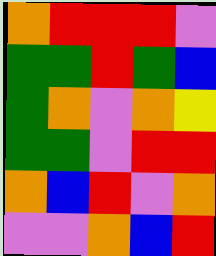[["orange", "red", "red", "red", "violet"], ["green", "green", "red", "green", "blue"], ["green", "orange", "violet", "orange", "yellow"], ["green", "green", "violet", "red", "red"], ["orange", "blue", "red", "violet", "orange"], ["violet", "violet", "orange", "blue", "red"]]